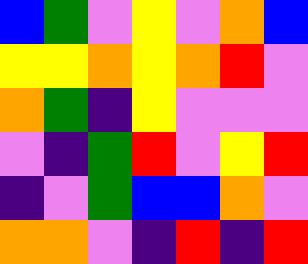[["blue", "green", "violet", "yellow", "violet", "orange", "blue"], ["yellow", "yellow", "orange", "yellow", "orange", "red", "violet"], ["orange", "green", "indigo", "yellow", "violet", "violet", "violet"], ["violet", "indigo", "green", "red", "violet", "yellow", "red"], ["indigo", "violet", "green", "blue", "blue", "orange", "violet"], ["orange", "orange", "violet", "indigo", "red", "indigo", "red"]]